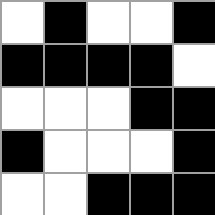[["white", "black", "white", "white", "black"], ["black", "black", "black", "black", "white"], ["white", "white", "white", "black", "black"], ["black", "white", "white", "white", "black"], ["white", "white", "black", "black", "black"]]